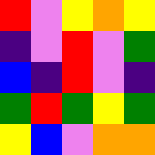[["red", "violet", "yellow", "orange", "yellow"], ["indigo", "violet", "red", "violet", "green"], ["blue", "indigo", "red", "violet", "indigo"], ["green", "red", "green", "yellow", "green"], ["yellow", "blue", "violet", "orange", "orange"]]